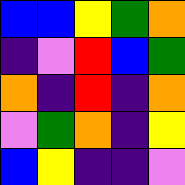[["blue", "blue", "yellow", "green", "orange"], ["indigo", "violet", "red", "blue", "green"], ["orange", "indigo", "red", "indigo", "orange"], ["violet", "green", "orange", "indigo", "yellow"], ["blue", "yellow", "indigo", "indigo", "violet"]]